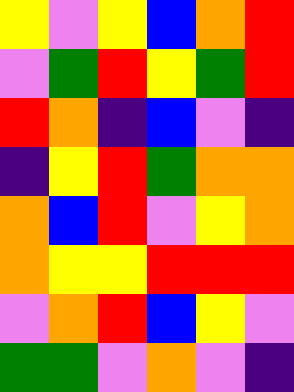[["yellow", "violet", "yellow", "blue", "orange", "red"], ["violet", "green", "red", "yellow", "green", "red"], ["red", "orange", "indigo", "blue", "violet", "indigo"], ["indigo", "yellow", "red", "green", "orange", "orange"], ["orange", "blue", "red", "violet", "yellow", "orange"], ["orange", "yellow", "yellow", "red", "red", "red"], ["violet", "orange", "red", "blue", "yellow", "violet"], ["green", "green", "violet", "orange", "violet", "indigo"]]